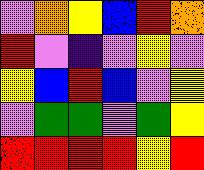[["violet", "orange", "yellow", "blue", "red", "orange"], ["red", "violet", "indigo", "violet", "yellow", "violet"], ["yellow", "blue", "red", "blue", "violet", "yellow"], ["violet", "green", "green", "violet", "green", "yellow"], ["red", "red", "red", "red", "yellow", "red"]]